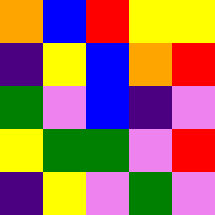[["orange", "blue", "red", "yellow", "yellow"], ["indigo", "yellow", "blue", "orange", "red"], ["green", "violet", "blue", "indigo", "violet"], ["yellow", "green", "green", "violet", "red"], ["indigo", "yellow", "violet", "green", "violet"]]